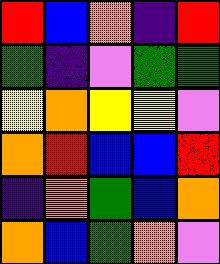[["red", "blue", "orange", "indigo", "red"], ["green", "indigo", "violet", "green", "green"], ["yellow", "orange", "yellow", "yellow", "violet"], ["orange", "red", "blue", "blue", "red"], ["indigo", "orange", "green", "blue", "orange"], ["orange", "blue", "green", "orange", "violet"]]